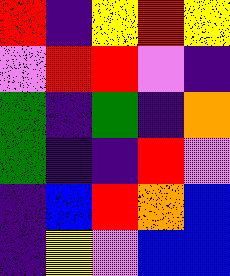[["red", "indigo", "yellow", "red", "yellow"], ["violet", "red", "red", "violet", "indigo"], ["green", "indigo", "green", "indigo", "orange"], ["green", "indigo", "indigo", "red", "violet"], ["indigo", "blue", "red", "orange", "blue"], ["indigo", "yellow", "violet", "blue", "blue"]]